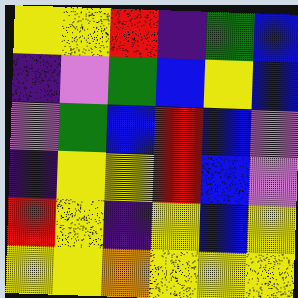[["yellow", "yellow", "red", "indigo", "green", "blue"], ["indigo", "violet", "green", "blue", "yellow", "blue"], ["violet", "green", "blue", "red", "blue", "violet"], ["indigo", "yellow", "yellow", "red", "blue", "violet"], ["red", "yellow", "indigo", "yellow", "blue", "yellow"], ["yellow", "yellow", "orange", "yellow", "yellow", "yellow"]]